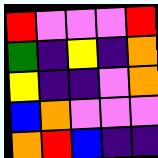[["red", "violet", "violet", "violet", "red"], ["green", "indigo", "yellow", "indigo", "orange"], ["yellow", "indigo", "indigo", "violet", "orange"], ["blue", "orange", "violet", "violet", "violet"], ["orange", "red", "blue", "indigo", "indigo"]]